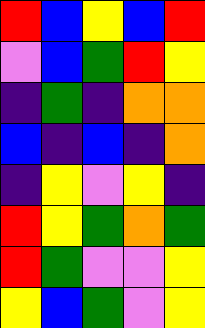[["red", "blue", "yellow", "blue", "red"], ["violet", "blue", "green", "red", "yellow"], ["indigo", "green", "indigo", "orange", "orange"], ["blue", "indigo", "blue", "indigo", "orange"], ["indigo", "yellow", "violet", "yellow", "indigo"], ["red", "yellow", "green", "orange", "green"], ["red", "green", "violet", "violet", "yellow"], ["yellow", "blue", "green", "violet", "yellow"]]